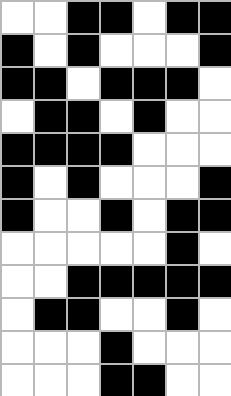[["white", "white", "black", "black", "white", "black", "black"], ["black", "white", "black", "white", "white", "white", "black"], ["black", "black", "white", "black", "black", "black", "white"], ["white", "black", "black", "white", "black", "white", "white"], ["black", "black", "black", "black", "white", "white", "white"], ["black", "white", "black", "white", "white", "white", "black"], ["black", "white", "white", "black", "white", "black", "black"], ["white", "white", "white", "white", "white", "black", "white"], ["white", "white", "black", "black", "black", "black", "black"], ["white", "black", "black", "white", "white", "black", "white"], ["white", "white", "white", "black", "white", "white", "white"], ["white", "white", "white", "black", "black", "white", "white"]]